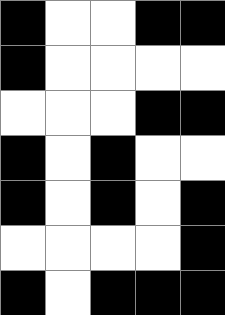[["black", "white", "white", "black", "black"], ["black", "white", "white", "white", "white"], ["white", "white", "white", "black", "black"], ["black", "white", "black", "white", "white"], ["black", "white", "black", "white", "black"], ["white", "white", "white", "white", "black"], ["black", "white", "black", "black", "black"]]